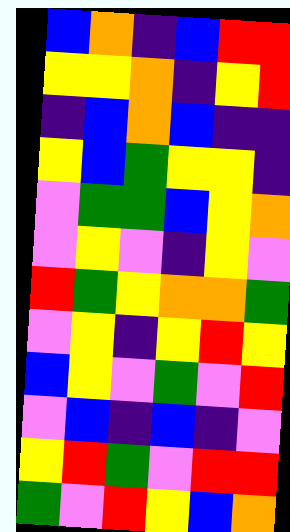[["blue", "orange", "indigo", "blue", "red", "red"], ["yellow", "yellow", "orange", "indigo", "yellow", "red"], ["indigo", "blue", "orange", "blue", "indigo", "indigo"], ["yellow", "blue", "green", "yellow", "yellow", "indigo"], ["violet", "green", "green", "blue", "yellow", "orange"], ["violet", "yellow", "violet", "indigo", "yellow", "violet"], ["red", "green", "yellow", "orange", "orange", "green"], ["violet", "yellow", "indigo", "yellow", "red", "yellow"], ["blue", "yellow", "violet", "green", "violet", "red"], ["violet", "blue", "indigo", "blue", "indigo", "violet"], ["yellow", "red", "green", "violet", "red", "red"], ["green", "violet", "red", "yellow", "blue", "orange"]]